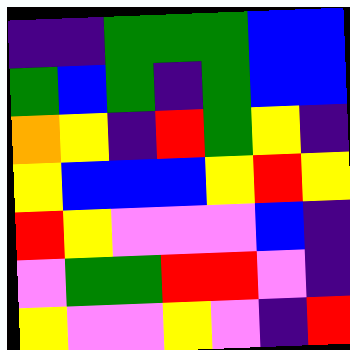[["indigo", "indigo", "green", "green", "green", "blue", "blue"], ["green", "blue", "green", "indigo", "green", "blue", "blue"], ["orange", "yellow", "indigo", "red", "green", "yellow", "indigo"], ["yellow", "blue", "blue", "blue", "yellow", "red", "yellow"], ["red", "yellow", "violet", "violet", "violet", "blue", "indigo"], ["violet", "green", "green", "red", "red", "violet", "indigo"], ["yellow", "violet", "violet", "yellow", "violet", "indigo", "red"]]